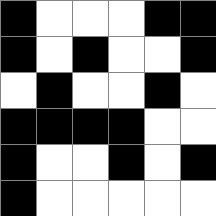[["black", "white", "white", "white", "black", "black"], ["black", "white", "black", "white", "white", "black"], ["white", "black", "white", "white", "black", "white"], ["black", "black", "black", "black", "white", "white"], ["black", "white", "white", "black", "white", "black"], ["black", "white", "white", "white", "white", "white"]]